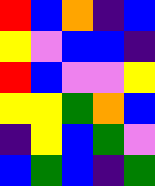[["red", "blue", "orange", "indigo", "blue"], ["yellow", "violet", "blue", "blue", "indigo"], ["red", "blue", "violet", "violet", "yellow"], ["yellow", "yellow", "green", "orange", "blue"], ["indigo", "yellow", "blue", "green", "violet"], ["blue", "green", "blue", "indigo", "green"]]